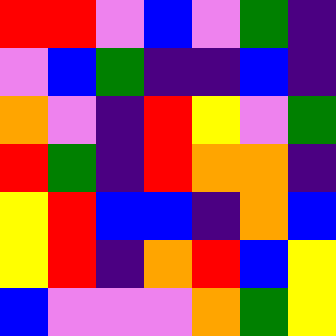[["red", "red", "violet", "blue", "violet", "green", "indigo"], ["violet", "blue", "green", "indigo", "indigo", "blue", "indigo"], ["orange", "violet", "indigo", "red", "yellow", "violet", "green"], ["red", "green", "indigo", "red", "orange", "orange", "indigo"], ["yellow", "red", "blue", "blue", "indigo", "orange", "blue"], ["yellow", "red", "indigo", "orange", "red", "blue", "yellow"], ["blue", "violet", "violet", "violet", "orange", "green", "yellow"]]